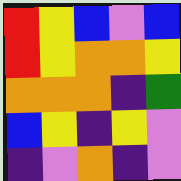[["red", "yellow", "blue", "violet", "blue"], ["red", "yellow", "orange", "orange", "yellow"], ["orange", "orange", "orange", "indigo", "green"], ["blue", "yellow", "indigo", "yellow", "violet"], ["indigo", "violet", "orange", "indigo", "violet"]]